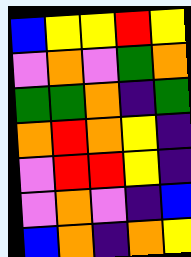[["blue", "yellow", "yellow", "red", "yellow"], ["violet", "orange", "violet", "green", "orange"], ["green", "green", "orange", "indigo", "green"], ["orange", "red", "orange", "yellow", "indigo"], ["violet", "red", "red", "yellow", "indigo"], ["violet", "orange", "violet", "indigo", "blue"], ["blue", "orange", "indigo", "orange", "yellow"]]